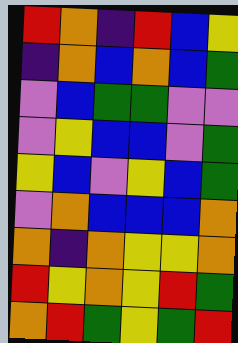[["red", "orange", "indigo", "red", "blue", "yellow"], ["indigo", "orange", "blue", "orange", "blue", "green"], ["violet", "blue", "green", "green", "violet", "violet"], ["violet", "yellow", "blue", "blue", "violet", "green"], ["yellow", "blue", "violet", "yellow", "blue", "green"], ["violet", "orange", "blue", "blue", "blue", "orange"], ["orange", "indigo", "orange", "yellow", "yellow", "orange"], ["red", "yellow", "orange", "yellow", "red", "green"], ["orange", "red", "green", "yellow", "green", "red"]]